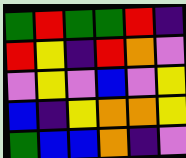[["green", "red", "green", "green", "red", "indigo"], ["red", "yellow", "indigo", "red", "orange", "violet"], ["violet", "yellow", "violet", "blue", "violet", "yellow"], ["blue", "indigo", "yellow", "orange", "orange", "yellow"], ["green", "blue", "blue", "orange", "indigo", "violet"]]